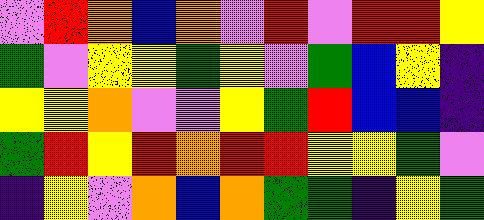[["violet", "red", "orange", "blue", "orange", "violet", "red", "violet", "red", "red", "yellow"], ["green", "violet", "yellow", "yellow", "green", "yellow", "violet", "green", "blue", "yellow", "indigo"], ["yellow", "yellow", "orange", "violet", "violet", "yellow", "green", "red", "blue", "blue", "indigo"], ["green", "red", "yellow", "red", "orange", "red", "red", "yellow", "yellow", "green", "violet"], ["indigo", "yellow", "violet", "orange", "blue", "orange", "green", "green", "indigo", "yellow", "green"]]